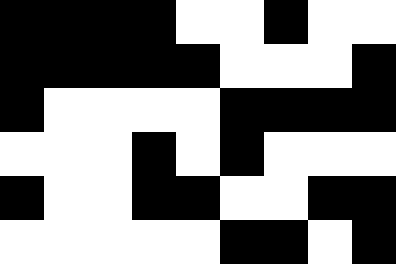[["black", "black", "black", "black", "white", "white", "black", "white", "white"], ["black", "black", "black", "black", "black", "white", "white", "white", "black"], ["black", "white", "white", "white", "white", "black", "black", "black", "black"], ["white", "white", "white", "black", "white", "black", "white", "white", "white"], ["black", "white", "white", "black", "black", "white", "white", "black", "black"], ["white", "white", "white", "white", "white", "black", "black", "white", "black"]]